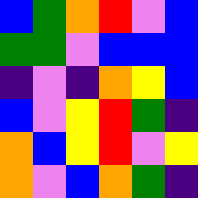[["blue", "green", "orange", "red", "violet", "blue"], ["green", "green", "violet", "blue", "blue", "blue"], ["indigo", "violet", "indigo", "orange", "yellow", "blue"], ["blue", "violet", "yellow", "red", "green", "indigo"], ["orange", "blue", "yellow", "red", "violet", "yellow"], ["orange", "violet", "blue", "orange", "green", "indigo"]]